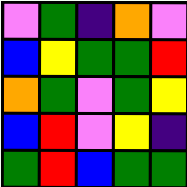[["violet", "green", "indigo", "orange", "violet"], ["blue", "yellow", "green", "green", "red"], ["orange", "green", "violet", "green", "yellow"], ["blue", "red", "violet", "yellow", "indigo"], ["green", "red", "blue", "green", "green"]]